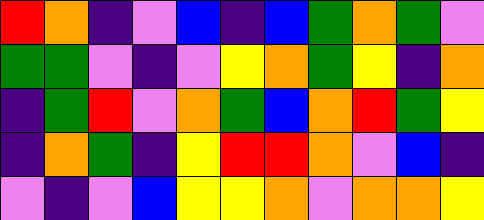[["red", "orange", "indigo", "violet", "blue", "indigo", "blue", "green", "orange", "green", "violet"], ["green", "green", "violet", "indigo", "violet", "yellow", "orange", "green", "yellow", "indigo", "orange"], ["indigo", "green", "red", "violet", "orange", "green", "blue", "orange", "red", "green", "yellow"], ["indigo", "orange", "green", "indigo", "yellow", "red", "red", "orange", "violet", "blue", "indigo"], ["violet", "indigo", "violet", "blue", "yellow", "yellow", "orange", "violet", "orange", "orange", "yellow"]]